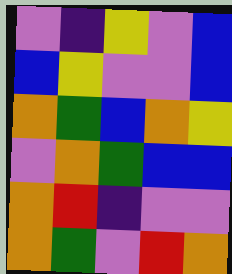[["violet", "indigo", "yellow", "violet", "blue"], ["blue", "yellow", "violet", "violet", "blue"], ["orange", "green", "blue", "orange", "yellow"], ["violet", "orange", "green", "blue", "blue"], ["orange", "red", "indigo", "violet", "violet"], ["orange", "green", "violet", "red", "orange"]]